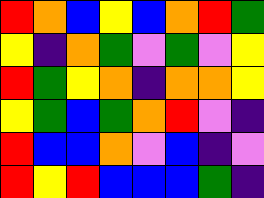[["red", "orange", "blue", "yellow", "blue", "orange", "red", "green"], ["yellow", "indigo", "orange", "green", "violet", "green", "violet", "yellow"], ["red", "green", "yellow", "orange", "indigo", "orange", "orange", "yellow"], ["yellow", "green", "blue", "green", "orange", "red", "violet", "indigo"], ["red", "blue", "blue", "orange", "violet", "blue", "indigo", "violet"], ["red", "yellow", "red", "blue", "blue", "blue", "green", "indigo"]]